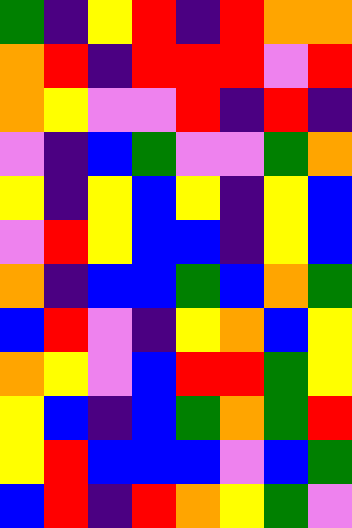[["green", "indigo", "yellow", "red", "indigo", "red", "orange", "orange"], ["orange", "red", "indigo", "red", "red", "red", "violet", "red"], ["orange", "yellow", "violet", "violet", "red", "indigo", "red", "indigo"], ["violet", "indigo", "blue", "green", "violet", "violet", "green", "orange"], ["yellow", "indigo", "yellow", "blue", "yellow", "indigo", "yellow", "blue"], ["violet", "red", "yellow", "blue", "blue", "indigo", "yellow", "blue"], ["orange", "indigo", "blue", "blue", "green", "blue", "orange", "green"], ["blue", "red", "violet", "indigo", "yellow", "orange", "blue", "yellow"], ["orange", "yellow", "violet", "blue", "red", "red", "green", "yellow"], ["yellow", "blue", "indigo", "blue", "green", "orange", "green", "red"], ["yellow", "red", "blue", "blue", "blue", "violet", "blue", "green"], ["blue", "red", "indigo", "red", "orange", "yellow", "green", "violet"]]